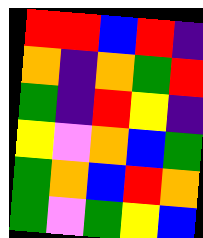[["red", "red", "blue", "red", "indigo"], ["orange", "indigo", "orange", "green", "red"], ["green", "indigo", "red", "yellow", "indigo"], ["yellow", "violet", "orange", "blue", "green"], ["green", "orange", "blue", "red", "orange"], ["green", "violet", "green", "yellow", "blue"]]